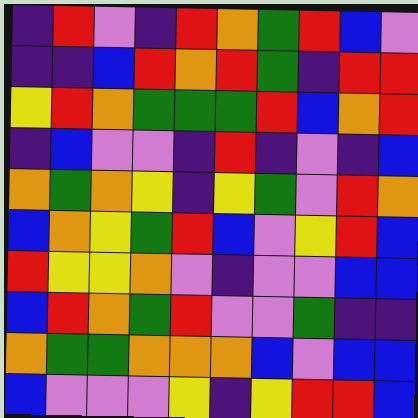[["indigo", "red", "violet", "indigo", "red", "orange", "green", "red", "blue", "violet"], ["indigo", "indigo", "blue", "red", "orange", "red", "green", "indigo", "red", "red"], ["yellow", "red", "orange", "green", "green", "green", "red", "blue", "orange", "red"], ["indigo", "blue", "violet", "violet", "indigo", "red", "indigo", "violet", "indigo", "blue"], ["orange", "green", "orange", "yellow", "indigo", "yellow", "green", "violet", "red", "orange"], ["blue", "orange", "yellow", "green", "red", "blue", "violet", "yellow", "red", "blue"], ["red", "yellow", "yellow", "orange", "violet", "indigo", "violet", "violet", "blue", "blue"], ["blue", "red", "orange", "green", "red", "violet", "violet", "green", "indigo", "indigo"], ["orange", "green", "green", "orange", "orange", "orange", "blue", "violet", "blue", "blue"], ["blue", "violet", "violet", "violet", "yellow", "indigo", "yellow", "red", "red", "blue"]]